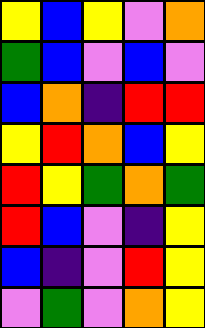[["yellow", "blue", "yellow", "violet", "orange"], ["green", "blue", "violet", "blue", "violet"], ["blue", "orange", "indigo", "red", "red"], ["yellow", "red", "orange", "blue", "yellow"], ["red", "yellow", "green", "orange", "green"], ["red", "blue", "violet", "indigo", "yellow"], ["blue", "indigo", "violet", "red", "yellow"], ["violet", "green", "violet", "orange", "yellow"]]